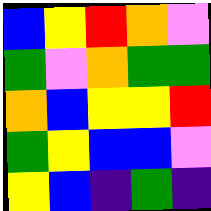[["blue", "yellow", "red", "orange", "violet"], ["green", "violet", "orange", "green", "green"], ["orange", "blue", "yellow", "yellow", "red"], ["green", "yellow", "blue", "blue", "violet"], ["yellow", "blue", "indigo", "green", "indigo"]]